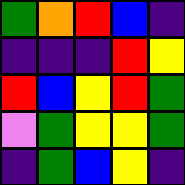[["green", "orange", "red", "blue", "indigo"], ["indigo", "indigo", "indigo", "red", "yellow"], ["red", "blue", "yellow", "red", "green"], ["violet", "green", "yellow", "yellow", "green"], ["indigo", "green", "blue", "yellow", "indigo"]]